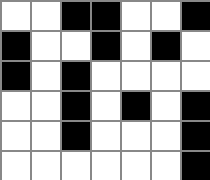[["white", "white", "black", "black", "white", "white", "black"], ["black", "white", "white", "black", "white", "black", "white"], ["black", "white", "black", "white", "white", "white", "white"], ["white", "white", "black", "white", "black", "white", "black"], ["white", "white", "black", "white", "white", "white", "black"], ["white", "white", "white", "white", "white", "white", "black"]]